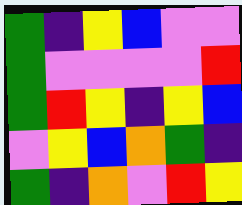[["green", "indigo", "yellow", "blue", "violet", "violet"], ["green", "violet", "violet", "violet", "violet", "red"], ["green", "red", "yellow", "indigo", "yellow", "blue"], ["violet", "yellow", "blue", "orange", "green", "indigo"], ["green", "indigo", "orange", "violet", "red", "yellow"]]